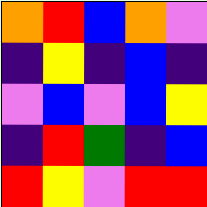[["orange", "red", "blue", "orange", "violet"], ["indigo", "yellow", "indigo", "blue", "indigo"], ["violet", "blue", "violet", "blue", "yellow"], ["indigo", "red", "green", "indigo", "blue"], ["red", "yellow", "violet", "red", "red"]]